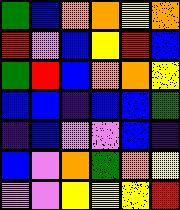[["green", "blue", "orange", "orange", "yellow", "orange"], ["red", "violet", "blue", "yellow", "red", "blue"], ["green", "red", "blue", "orange", "orange", "yellow"], ["blue", "blue", "indigo", "blue", "blue", "green"], ["indigo", "blue", "violet", "violet", "blue", "indigo"], ["blue", "violet", "orange", "green", "orange", "yellow"], ["violet", "violet", "yellow", "yellow", "yellow", "red"]]